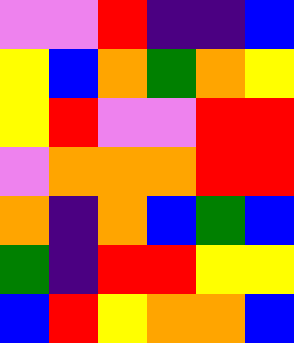[["violet", "violet", "red", "indigo", "indigo", "blue"], ["yellow", "blue", "orange", "green", "orange", "yellow"], ["yellow", "red", "violet", "violet", "red", "red"], ["violet", "orange", "orange", "orange", "red", "red"], ["orange", "indigo", "orange", "blue", "green", "blue"], ["green", "indigo", "red", "red", "yellow", "yellow"], ["blue", "red", "yellow", "orange", "orange", "blue"]]